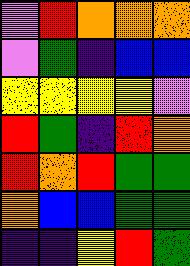[["violet", "red", "orange", "orange", "orange"], ["violet", "green", "indigo", "blue", "blue"], ["yellow", "yellow", "yellow", "yellow", "violet"], ["red", "green", "indigo", "red", "orange"], ["red", "orange", "red", "green", "green"], ["orange", "blue", "blue", "green", "green"], ["indigo", "indigo", "yellow", "red", "green"]]